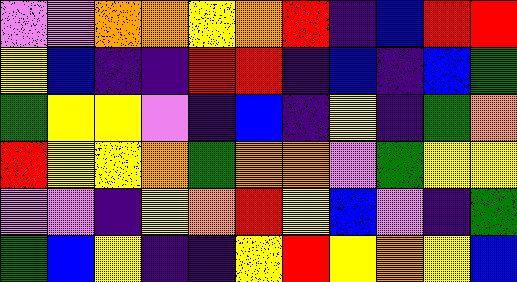[["violet", "violet", "orange", "orange", "yellow", "orange", "red", "indigo", "blue", "red", "red"], ["yellow", "blue", "indigo", "indigo", "red", "red", "indigo", "blue", "indigo", "blue", "green"], ["green", "yellow", "yellow", "violet", "indigo", "blue", "indigo", "yellow", "indigo", "green", "orange"], ["red", "yellow", "yellow", "orange", "green", "orange", "orange", "violet", "green", "yellow", "yellow"], ["violet", "violet", "indigo", "yellow", "orange", "red", "yellow", "blue", "violet", "indigo", "green"], ["green", "blue", "yellow", "indigo", "indigo", "yellow", "red", "yellow", "orange", "yellow", "blue"]]